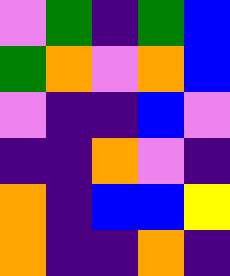[["violet", "green", "indigo", "green", "blue"], ["green", "orange", "violet", "orange", "blue"], ["violet", "indigo", "indigo", "blue", "violet"], ["indigo", "indigo", "orange", "violet", "indigo"], ["orange", "indigo", "blue", "blue", "yellow"], ["orange", "indigo", "indigo", "orange", "indigo"]]